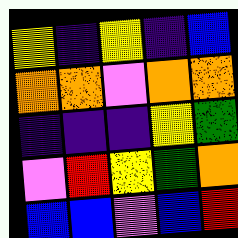[["yellow", "indigo", "yellow", "indigo", "blue"], ["orange", "orange", "violet", "orange", "orange"], ["indigo", "indigo", "indigo", "yellow", "green"], ["violet", "red", "yellow", "green", "orange"], ["blue", "blue", "violet", "blue", "red"]]